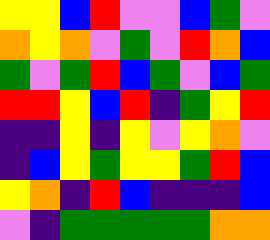[["yellow", "yellow", "blue", "red", "violet", "violet", "blue", "green", "violet"], ["orange", "yellow", "orange", "violet", "green", "violet", "red", "orange", "blue"], ["green", "violet", "green", "red", "blue", "green", "violet", "blue", "green"], ["red", "red", "yellow", "blue", "red", "indigo", "green", "yellow", "red"], ["indigo", "indigo", "yellow", "indigo", "yellow", "violet", "yellow", "orange", "violet"], ["indigo", "blue", "yellow", "green", "yellow", "yellow", "green", "red", "blue"], ["yellow", "orange", "indigo", "red", "blue", "indigo", "indigo", "indigo", "blue"], ["violet", "indigo", "green", "green", "green", "green", "green", "orange", "orange"]]